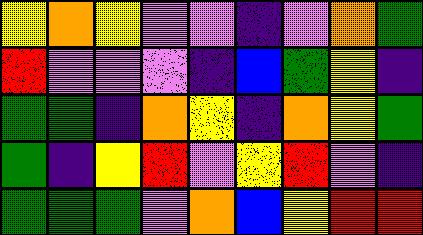[["yellow", "orange", "yellow", "violet", "violet", "indigo", "violet", "orange", "green"], ["red", "violet", "violet", "violet", "indigo", "blue", "green", "yellow", "indigo"], ["green", "green", "indigo", "orange", "yellow", "indigo", "orange", "yellow", "green"], ["green", "indigo", "yellow", "red", "violet", "yellow", "red", "violet", "indigo"], ["green", "green", "green", "violet", "orange", "blue", "yellow", "red", "red"]]